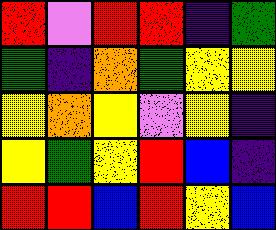[["red", "violet", "red", "red", "indigo", "green"], ["green", "indigo", "orange", "green", "yellow", "yellow"], ["yellow", "orange", "yellow", "violet", "yellow", "indigo"], ["yellow", "green", "yellow", "red", "blue", "indigo"], ["red", "red", "blue", "red", "yellow", "blue"]]